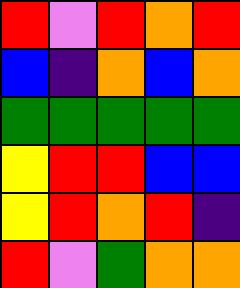[["red", "violet", "red", "orange", "red"], ["blue", "indigo", "orange", "blue", "orange"], ["green", "green", "green", "green", "green"], ["yellow", "red", "red", "blue", "blue"], ["yellow", "red", "orange", "red", "indigo"], ["red", "violet", "green", "orange", "orange"]]